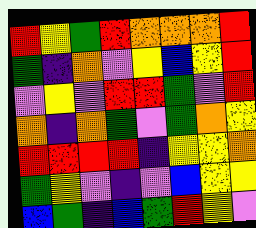[["red", "yellow", "green", "red", "orange", "orange", "orange", "red"], ["green", "indigo", "orange", "violet", "yellow", "blue", "yellow", "red"], ["violet", "yellow", "violet", "red", "red", "green", "violet", "red"], ["orange", "indigo", "orange", "green", "violet", "green", "orange", "yellow"], ["red", "red", "red", "red", "indigo", "yellow", "yellow", "orange"], ["green", "yellow", "violet", "indigo", "violet", "blue", "yellow", "yellow"], ["blue", "green", "indigo", "blue", "green", "red", "yellow", "violet"]]